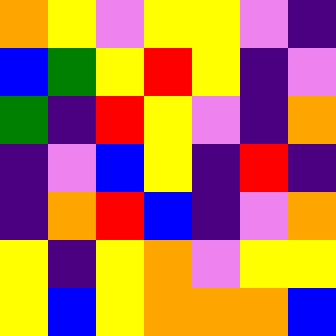[["orange", "yellow", "violet", "yellow", "yellow", "violet", "indigo"], ["blue", "green", "yellow", "red", "yellow", "indigo", "violet"], ["green", "indigo", "red", "yellow", "violet", "indigo", "orange"], ["indigo", "violet", "blue", "yellow", "indigo", "red", "indigo"], ["indigo", "orange", "red", "blue", "indigo", "violet", "orange"], ["yellow", "indigo", "yellow", "orange", "violet", "yellow", "yellow"], ["yellow", "blue", "yellow", "orange", "orange", "orange", "blue"]]